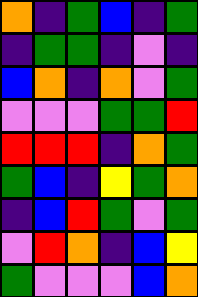[["orange", "indigo", "green", "blue", "indigo", "green"], ["indigo", "green", "green", "indigo", "violet", "indigo"], ["blue", "orange", "indigo", "orange", "violet", "green"], ["violet", "violet", "violet", "green", "green", "red"], ["red", "red", "red", "indigo", "orange", "green"], ["green", "blue", "indigo", "yellow", "green", "orange"], ["indigo", "blue", "red", "green", "violet", "green"], ["violet", "red", "orange", "indigo", "blue", "yellow"], ["green", "violet", "violet", "violet", "blue", "orange"]]